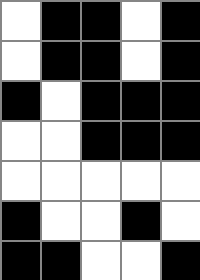[["white", "black", "black", "white", "black"], ["white", "black", "black", "white", "black"], ["black", "white", "black", "black", "black"], ["white", "white", "black", "black", "black"], ["white", "white", "white", "white", "white"], ["black", "white", "white", "black", "white"], ["black", "black", "white", "white", "black"]]